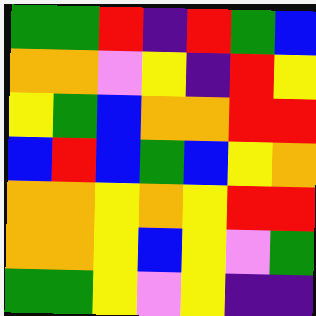[["green", "green", "red", "indigo", "red", "green", "blue"], ["orange", "orange", "violet", "yellow", "indigo", "red", "yellow"], ["yellow", "green", "blue", "orange", "orange", "red", "red"], ["blue", "red", "blue", "green", "blue", "yellow", "orange"], ["orange", "orange", "yellow", "orange", "yellow", "red", "red"], ["orange", "orange", "yellow", "blue", "yellow", "violet", "green"], ["green", "green", "yellow", "violet", "yellow", "indigo", "indigo"]]